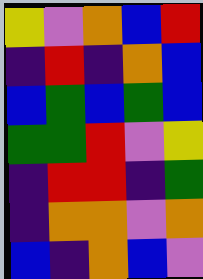[["yellow", "violet", "orange", "blue", "red"], ["indigo", "red", "indigo", "orange", "blue"], ["blue", "green", "blue", "green", "blue"], ["green", "green", "red", "violet", "yellow"], ["indigo", "red", "red", "indigo", "green"], ["indigo", "orange", "orange", "violet", "orange"], ["blue", "indigo", "orange", "blue", "violet"]]